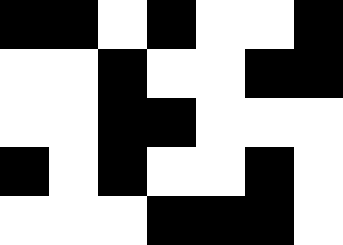[["black", "black", "white", "black", "white", "white", "black"], ["white", "white", "black", "white", "white", "black", "black"], ["white", "white", "black", "black", "white", "white", "white"], ["black", "white", "black", "white", "white", "black", "white"], ["white", "white", "white", "black", "black", "black", "white"]]